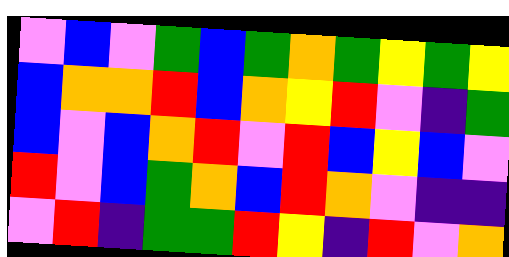[["violet", "blue", "violet", "green", "blue", "green", "orange", "green", "yellow", "green", "yellow"], ["blue", "orange", "orange", "red", "blue", "orange", "yellow", "red", "violet", "indigo", "green"], ["blue", "violet", "blue", "orange", "red", "violet", "red", "blue", "yellow", "blue", "violet"], ["red", "violet", "blue", "green", "orange", "blue", "red", "orange", "violet", "indigo", "indigo"], ["violet", "red", "indigo", "green", "green", "red", "yellow", "indigo", "red", "violet", "orange"]]